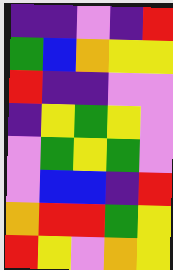[["indigo", "indigo", "violet", "indigo", "red"], ["green", "blue", "orange", "yellow", "yellow"], ["red", "indigo", "indigo", "violet", "violet"], ["indigo", "yellow", "green", "yellow", "violet"], ["violet", "green", "yellow", "green", "violet"], ["violet", "blue", "blue", "indigo", "red"], ["orange", "red", "red", "green", "yellow"], ["red", "yellow", "violet", "orange", "yellow"]]